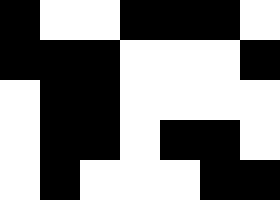[["black", "white", "white", "black", "black", "black", "white"], ["black", "black", "black", "white", "white", "white", "black"], ["white", "black", "black", "white", "white", "white", "white"], ["white", "black", "black", "white", "black", "black", "white"], ["white", "black", "white", "white", "white", "black", "black"]]